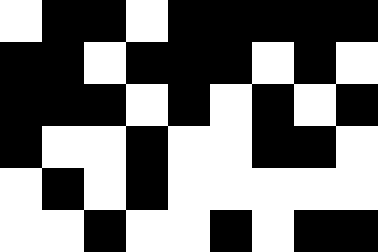[["white", "black", "black", "white", "black", "black", "black", "black", "black"], ["black", "black", "white", "black", "black", "black", "white", "black", "white"], ["black", "black", "black", "white", "black", "white", "black", "white", "black"], ["black", "white", "white", "black", "white", "white", "black", "black", "white"], ["white", "black", "white", "black", "white", "white", "white", "white", "white"], ["white", "white", "black", "white", "white", "black", "white", "black", "black"]]